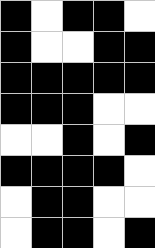[["black", "white", "black", "black", "white"], ["black", "white", "white", "black", "black"], ["black", "black", "black", "black", "black"], ["black", "black", "black", "white", "white"], ["white", "white", "black", "white", "black"], ["black", "black", "black", "black", "white"], ["white", "black", "black", "white", "white"], ["white", "black", "black", "white", "black"]]